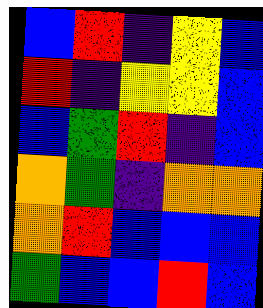[["blue", "red", "indigo", "yellow", "blue"], ["red", "indigo", "yellow", "yellow", "blue"], ["blue", "green", "red", "indigo", "blue"], ["orange", "green", "indigo", "orange", "orange"], ["orange", "red", "blue", "blue", "blue"], ["green", "blue", "blue", "red", "blue"]]